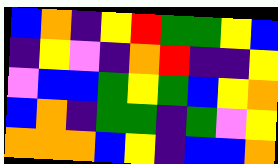[["blue", "orange", "indigo", "yellow", "red", "green", "green", "yellow", "blue"], ["indigo", "yellow", "violet", "indigo", "orange", "red", "indigo", "indigo", "yellow"], ["violet", "blue", "blue", "green", "yellow", "green", "blue", "yellow", "orange"], ["blue", "orange", "indigo", "green", "green", "indigo", "green", "violet", "yellow"], ["orange", "orange", "orange", "blue", "yellow", "indigo", "blue", "blue", "orange"]]